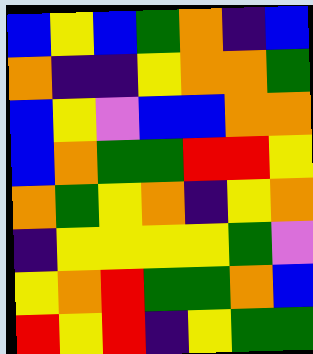[["blue", "yellow", "blue", "green", "orange", "indigo", "blue"], ["orange", "indigo", "indigo", "yellow", "orange", "orange", "green"], ["blue", "yellow", "violet", "blue", "blue", "orange", "orange"], ["blue", "orange", "green", "green", "red", "red", "yellow"], ["orange", "green", "yellow", "orange", "indigo", "yellow", "orange"], ["indigo", "yellow", "yellow", "yellow", "yellow", "green", "violet"], ["yellow", "orange", "red", "green", "green", "orange", "blue"], ["red", "yellow", "red", "indigo", "yellow", "green", "green"]]